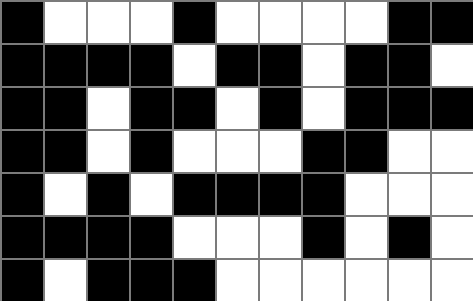[["black", "white", "white", "white", "black", "white", "white", "white", "white", "black", "black"], ["black", "black", "black", "black", "white", "black", "black", "white", "black", "black", "white"], ["black", "black", "white", "black", "black", "white", "black", "white", "black", "black", "black"], ["black", "black", "white", "black", "white", "white", "white", "black", "black", "white", "white"], ["black", "white", "black", "white", "black", "black", "black", "black", "white", "white", "white"], ["black", "black", "black", "black", "white", "white", "white", "black", "white", "black", "white"], ["black", "white", "black", "black", "black", "white", "white", "white", "white", "white", "white"]]